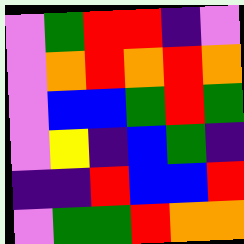[["violet", "green", "red", "red", "indigo", "violet"], ["violet", "orange", "red", "orange", "red", "orange"], ["violet", "blue", "blue", "green", "red", "green"], ["violet", "yellow", "indigo", "blue", "green", "indigo"], ["indigo", "indigo", "red", "blue", "blue", "red"], ["violet", "green", "green", "red", "orange", "orange"]]